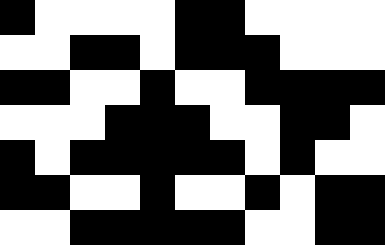[["black", "white", "white", "white", "white", "black", "black", "white", "white", "white", "white"], ["white", "white", "black", "black", "white", "black", "black", "black", "white", "white", "white"], ["black", "black", "white", "white", "black", "white", "white", "black", "black", "black", "black"], ["white", "white", "white", "black", "black", "black", "white", "white", "black", "black", "white"], ["black", "white", "black", "black", "black", "black", "black", "white", "black", "white", "white"], ["black", "black", "white", "white", "black", "white", "white", "black", "white", "black", "black"], ["white", "white", "black", "black", "black", "black", "black", "white", "white", "black", "black"]]